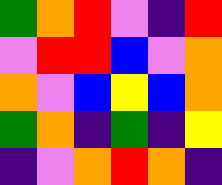[["green", "orange", "red", "violet", "indigo", "red"], ["violet", "red", "red", "blue", "violet", "orange"], ["orange", "violet", "blue", "yellow", "blue", "orange"], ["green", "orange", "indigo", "green", "indigo", "yellow"], ["indigo", "violet", "orange", "red", "orange", "indigo"]]